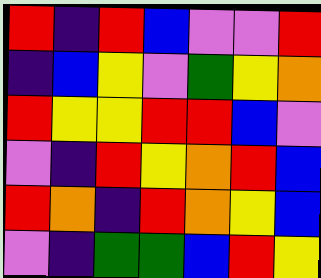[["red", "indigo", "red", "blue", "violet", "violet", "red"], ["indigo", "blue", "yellow", "violet", "green", "yellow", "orange"], ["red", "yellow", "yellow", "red", "red", "blue", "violet"], ["violet", "indigo", "red", "yellow", "orange", "red", "blue"], ["red", "orange", "indigo", "red", "orange", "yellow", "blue"], ["violet", "indigo", "green", "green", "blue", "red", "yellow"]]